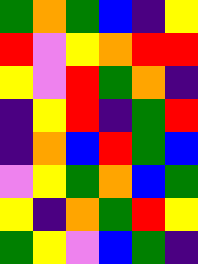[["green", "orange", "green", "blue", "indigo", "yellow"], ["red", "violet", "yellow", "orange", "red", "red"], ["yellow", "violet", "red", "green", "orange", "indigo"], ["indigo", "yellow", "red", "indigo", "green", "red"], ["indigo", "orange", "blue", "red", "green", "blue"], ["violet", "yellow", "green", "orange", "blue", "green"], ["yellow", "indigo", "orange", "green", "red", "yellow"], ["green", "yellow", "violet", "blue", "green", "indigo"]]